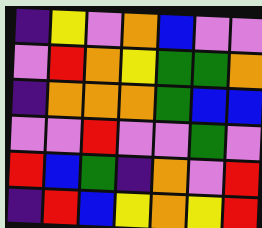[["indigo", "yellow", "violet", "orange", "blue", "violet", "violet"], ["violet", "red", "orange", "yellow", "green", "green", "orange"], ["indigo", "orange", "orange", "orange", "green", "blue", "blue"], ["violet", "violet", "red", "violet", "violet", "green", "violet"], ["red", "blue", "green", "indigo", "orange", "violet", "red"], ["indigo", "red", "blue", "yellow", "orange", "yellow", "red"]]